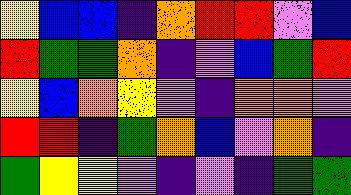[["yellow", "blue", "blue", "indigo", "orange", "red", "red", "violet", "blue"], ["red", "green", "green", "orange", "indigo", "violet", "blue", "green", "red"], ["yellow", "blue", "orange", "yellow", "violet", "indigo", "orange", "orange", "violet"], ["red", "red", "indigo", "green", "orange", "blue", "violet", "orange", "indigo"], ["green", "yellow", "yellow", "violet", "indigo", "violet", "indigo", "green", "green"]]